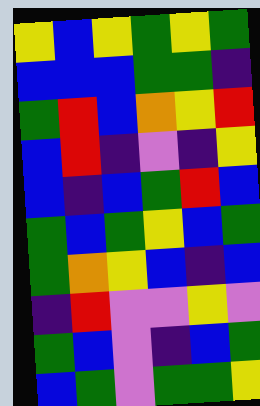[["yellow", "blue", "yellow", "green", "yellow", "green"], ["blue", "blue", "blue", "green", "green", "indigo"], ["green", "red", "blue", "orange", "yellow", "red"], ["blue", "red", "indigo", "violet", "indigo", "yellow"], ["blue", "indigo", "blue", "green", "red", "blue"], ["green", "blue", "green", "yellow", "blue", "green"], ["green", "orange", "yellow", "blue", "indigo", "blue"], ["indigo", "red", "violet", "violet", "yellow", "violet"], ["green", "blue", "violet", "indigo", "blue", "green"], ["blue", "green", "violet", "green", "green", "yellow"]]